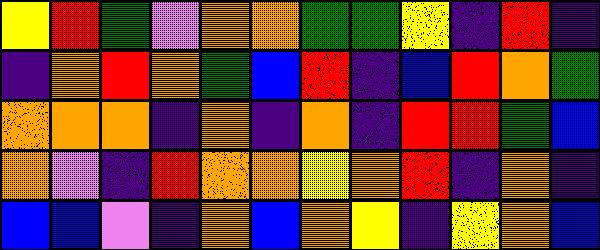[["yellow", "red", "green", "violet", "orange", "orange", "green", "green", "yellow", "indigo", "red", "indigo"], ["indigo", "orange", "red", "orange", "green", "blue", "red", "indigo", "blue", "red", "orange", "green"], ["orange", "orange", "orange", "indigo", "orange", "indigo", "orange", "indigo", "red", "red", "green", "blue"], ["orange", "violet", "indigo", "red", "orange", "orange", "yellow", "orange", "red", "indigo", "orange", "indigo"], ["blue", "blue", "violet", "indigo", "orange", "blue", "orange", "yellow", "indigo", "yellow", "orange", "blue"]]